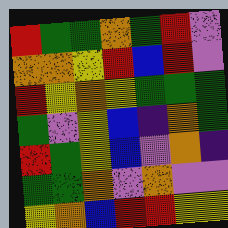[["red", "green", "green", "orange", "green", "red", "violet"], ["orange", "orange", "yellow", "red", "blue", "red", "violet"], ["red", "yellow", "orange", "yellow", "green", "green", "green"], ["green", "violet", "yellow", "blue", "indigo", "orange", "green"], ["red", "green", "yellow", "blue", "violet", "orange", "indigo"], ["green", "green", "orange", "violet", "orange", "violet", "violet"], ["yellow", "orange", "blue", "red", "red", "yellow", "yellow"]]